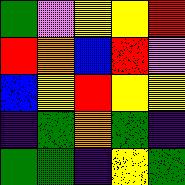[["green", "violet", "yellow", "yellow", "red"], ["red", "orange", "blue", "red", "violet"], ["blue", "yellow", "red", "yellow", "yellow"], ["indigo", "green", "orange", "green", "indigo"], ["green", "green", "indigo", "yellow", "green"]]